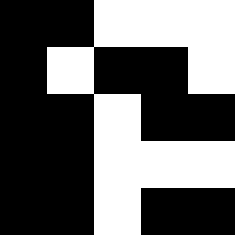[["black", "black", "white", "white", "white"], ["black", "white", "black", "black", "white"], ["black", "black", "white", "black", "black"], ["black", "black", "white", "white", "white"], ["black", "black", "white", "black", "black"]]